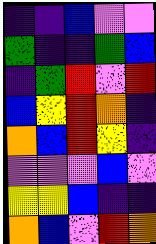[["indigo", "indigo", "blue", "violet", "violet"], ["green", "indigo", "indigo", "green", "blue"], ["indigo", "green", "red", "violet", "red"], ["blue", "yellow", "red", "orange", "indigo"], ["orange", "blue", "red", "yellow", "indigo"], ["violet", "violet", "violet", "blue", "violet"], ["yellow", "yellow", "blue", "indigo", "indigo"], ["orange", "blue", "violet", "red", "orange"]]